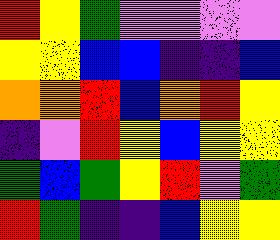[["red", "yellow", "green", "violet", "violet", "violet", "violet"], ["yellow", "yellow", "blue", "blue", "indigo", "indigo", "blue"], ["orange", "orange", "red", "blue", "orange", "red", "yellow"], ["indigo", "violet", "red", "yellow", "blue", "yellow", "yellow"], ["green", "blue", "green", "yellow", "red", "violet", "green"], ["red", "green", "indigo", "indigo", "blue", "yellow", "yellow"]]